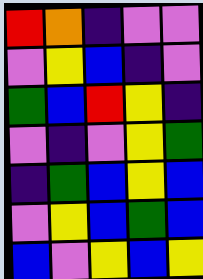[["red", "orange", "indigo", "violet", "violet"], ["violet", "yellow", "blue", "indigo", "violet"], ["green", "blue", "red", "yellow", "indigo"], ["violet", "indigo", "violet", "yellow", "green"], ["indigo", "green", "blue", "yellow", "blue"], ["violet", "yellow", "blue", "green", "blue"], ["blue", "violet", "yellow", "blue", "yellow"]]